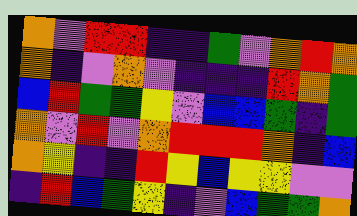[["orange", "violet", "red", "red", "indigo", "indigo", "green", "violet", "orange", "red", "orange"], ["orange", "indigo", "violet", "orange", "violet", "indigo", "indigo", "indigo", "red", "orange", "green"], ["blue", "red", "green", "green", "yellow", "violet", "blue", "blue", "green", "indigo", "green"], ["orange", "violet", "red", "violet", "orange", "red", "red", "red", "orange", "indigo", "blue"], ["orange", "yellow", "indigo", "indigo", "red", "yellow", "blue", "yellow", "yellow", "violet", "violet"], ["indigo", "red", "blue", "green", "yellow", "indigo", "violet", "blue", "green", "green", "orange"]]